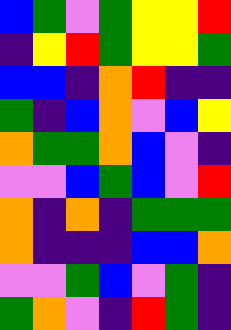[["blue", "green", "violet", "green", "yellow", "yellow", "red"], ["indigo", "yellow", "red", "green", "yellow", "yellow", "green"], ["blue", "blue", "indigo", "orange", "red", "indigo", "indigo"], ["green", "indigo", "blue", "orange", "violet", "blue", "yellow"], ["orange", "green", "green", "orange", "blue", "violet", "indigo"], ["violet", "violet", "blue", "green", "blue", "violet", "red"], ["orange", "indigo", "orange", "indigo", "green", "green", "green"], ["orange", "indigo", "indigo", "indigo", "blue", "blue", "orange"], ["violet", "violet", "green", "blue", "violet", "green", "indigo"], ["green", "orange", "violet", "indigo", "red", "green", "indigo"]]